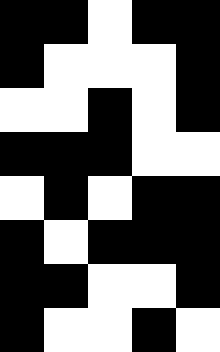[["black", "black", "white", "black", "black"], ["black", "white", "white", "white", "black"], ["white", "white", "black", "white", "black"], ["black", "black", "black", "white", "white"], ["white", "black", "white", "black", "black"], ["black", "white", "black", "black", "black"], ["black", "black", "white", "white", "black"], ["black", "white", "white", "black", "white"]]